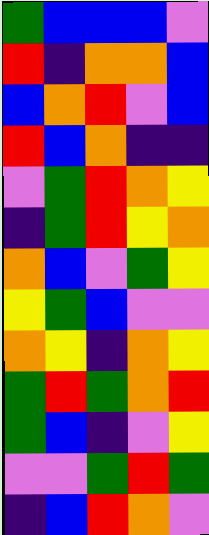[["green", "blue", "blue", "blue", "violet"], ["red", "indigo", "orange", "orange", "blue"], ["blue", "orange", "red", "violet", "blue"], ["red", "blue", "orange", "indigo", "indigo"], ["violet", "green", "red", "orange", "yellow"], ["indigo", "green", "red", "yellow", "orange"], ["orange", "blue", "violet", "green", "yellow"], ["yellow", "green", "blue", "violet", "violet"], ["orange", "yellow", "indigo", "orange", "yellow"], ["green", "red", "green", "orange", "red"], ["green", "blue", "indigo", "violet", "yellow"], ["violet", "violet", "green", "red", "green"], ["indigo", "blue", "red", "orange", "violet"]]